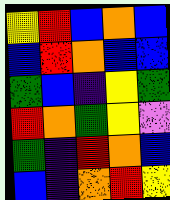[["yellow", "red", "blue", "orange", "blue"], ["blue", "red", "orange", "blue", "blue"], ["green", "blue", "indigo", "yellow", "green"], ["red", "orange", "green", "yellow", "violet"], ["green", "indigo", "red", "orange", "blue"], ["blue", "indigo", "orange", "red", "yellow"]]